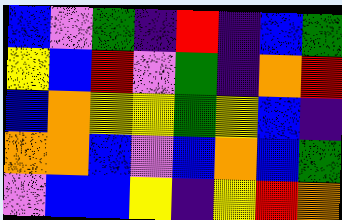[["blue", "violet", "green", "indigo", "red", "indigo", "blue", "green"], ["yellow", "blue", "red", "violet", "green", "indigo", "orange", "red"], ["blue", "orange", "yellow", "yellow", "green", "yellow", "blue", "indigo"], ["orange", "orange", "blue", "violet", "blue", "orange", "blue", "green"], ["violet", "blue", "blue", "yellow", "indigo", "yellow", "red", "orange"]]